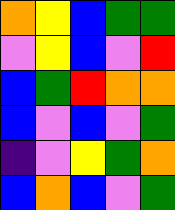[["orange", "yellow", "blue", "green", "green"], ["violet", "yellow", "blue", "violet", "red"], ["blue", "green", "red", "orange", "orange"], ["blue", "violet", "blue", "violet", "green"], ["indigo", "violet", "yellow", "green", "orange"], ["blue", "orange", "blue", "violet", "green"]]